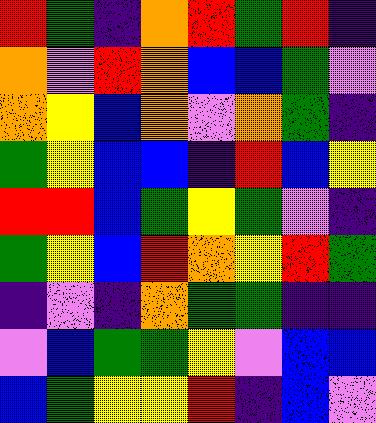[["red", "green", "indigo", "orange", "red", "green", "red", "indigo"], ["orange", "violet", "red", "orange", "blue", "blue", "green", "violet"], ["orange", "yellow", "blue", "orange", "violet", "orange", "green", "indigo"], ["green", "yellow", "blue", "blue", "indigo", "red", "blue", "yellow"], ["red", "red", "blue", "green", "yellow", "green", "violet", "indigo"], ["green", "yellow", "blue", "red", "orange", "yellow", "red", "green"], ["indigo", "violet", "indigo", "orange", "green", "green", "indigo", "indigo"], ["violet", "blue", "green", "green", "yellow", "violet", "blue", "blue"], ["blue", "green", "yellow", "yellow", "red", "indigo", "blue", "violet"]]